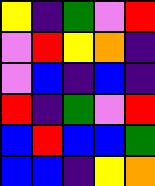[["yellow", "indigo", "green", "violet", "red"], ["violet", "red", "yellow", "orange", "indigo"], ["violet", "blue", "indigo", "blue", "indigo"], ["red", "indigo", "green", "violet", "red"], ["blue", "red", "blue", "blue", "green"], ["blue", "blue", "indigo", "yellow", "orange"]]